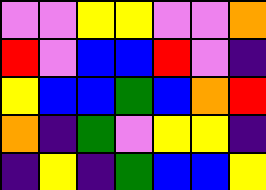[["violet", "violet", "yellow", "yellow", "violet", "violet", "orange"], ["red", "violet", "blue", "blue", "red", "violet", "indigo"], ["yellow", "blue", "blue", "green", "blue", "orange", "red"], ["orange", "indigo", "green", "violet", "yellow", "yellow", "indigo"], ["indigo", "yellow", "indigo", "green", "blue", "blue", "yellow"]]